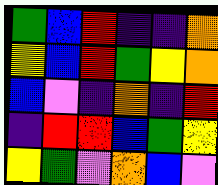[["green", "blue", "red", "indigo", "indigo", "orange"], ["yellow", "blue", "red", "green", "yellow", "orange"], ["blue", "violet", "indigo", "orange", "indigo", "red"], ["indigo", "red", "red", "blue", "green", "yellow"], ["yellow", "green", "violet", "orange", "blue", "violet"]]